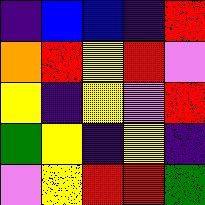[["indigo", "blue", "blue", "indigo", "red"], ["orange", "red", "yellow", "red", "violet"], ["yellow", "indigo", "yellow", "violet", "red"], ["green", "yellow", "indigo", "yellow", "indigo"], ["violet", "yellow", "red", "red", "green"]]